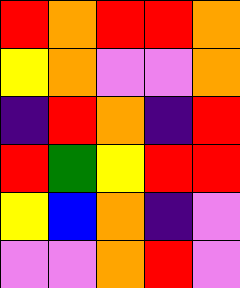[["red", "orange", "red", "red", "orange"], ["yellow", "orange", "violet", "violet", "orange"], ["indigo", "red", "orange", "indigo", "red"], ["red", "green", "yellow", "red", "red"], ["yellow", "blue", "orange", "indigo", "violet"], ["violet", "violet", "orange", "red", "violet"]]